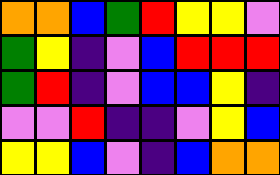[["orange", "orange", "blue", "green", "red", "yellow", "yellow", "violet"], ["green", "yellow", "indigo", "violet", "blue", "red", "red", "red"], ["green", "red", "indigo", "violet", "blue", "blue", "yellow", "indigo"], ["violet", "violet", "red", "indigo", "indigo", "violet", "yellow", "blue"], ["yellow", "yellow", "blue", "violet", "indigo", "blue", "orange", "orange"]]